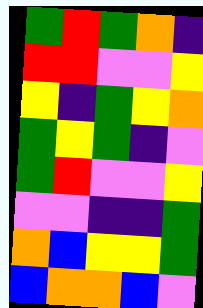[["green", "red", "green", "orange", "indigo"], ["red", "red", "violet", "violet", "yellow"], ["yellow", "indigo", "green", "yellow", "orange"], ["green", "yellow", "green", "indigo", "violet"], ["green", "red", "violet", "violet", "yellow"], ["violet", "violet", "indigo", "indigo", "green"], ["orange", "blue", "yellow", "yellow", "green"], ["blue", "orange", "orange", "blue", "violet"]]